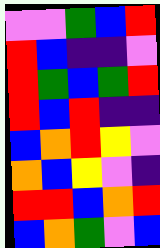[["violet", "violet", "green", "blue", "red"], ["red", "blue", "indigo", "indigo", "violet"], ["red", "green", "blue", "green", "red"], ["red", "blue", "red", "indigo", "indigo"], ["blue", "orange", "red", "yellow", "violet"], ["orange", "blue", "yellow", "violet", "indigo"], ["red", "red", "blue", "orange", "red"], ["blue", "orange", "green", "violet", "blue"]]